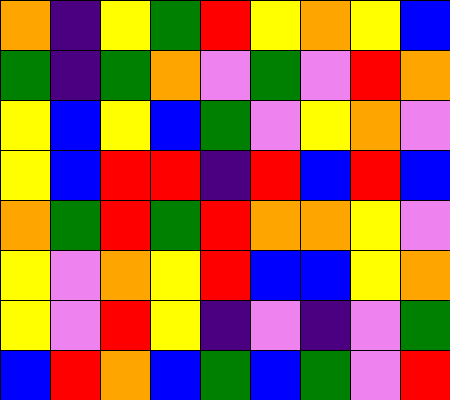[["orange", "indigo", "yellow", "green", "red", "yellow", "orange", "yellow", "blue"], ["green", "indigo", "green", "orange", "violet", "green", "violet", "red", "orange"], ["yellow", "blue", "yellow", "blue", "green", "violet", "yellow", "orange", "violet"], ["yellow", "blue", "red", "red", "indigo", "red", "blue", "red", "blue"], ["orange", "green", "red", "green", "red", "orange", "orange", "yellow", "violet"], ["yellow", "violet", "orange", "yellow", "red", "blue", "blue", "yellow", "orange"], ["yellow", "violet", "red", "yellow", "indigo", "violet", "indigo", "violet", "green"], ["blue", "red", "orange", "blue", "green", "blue", "green", "violet", "red"]]